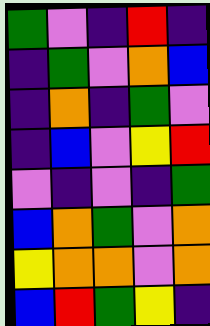[["green", "violet", "indigo", "red", "indigo"], ["indigo", "green", "violet", "orange", "blue"], ["indigo", "orange", "indigo", "green", "violet"], ["indigo", "blue", "violet", "yellow", "red"], ["violet", "indigo", "violet", "indigo", "green"], ["blue", "orange", "green", "violet", "orange"], ["yellow", "orange", "orange", "violet", "orange"], ["blue", "red", "green", "yellow", "indigo"]]